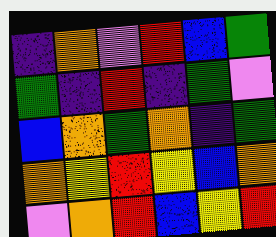[["indigo", "orange", "violet", "red", "blue", "green"], ["green", "indigo", "red", "indigo", "green", "violet"], ["blue", "orange", "green", "orange", "indigo", "green"], ["orange", "yellow", "red", "yellow", "blue", "orange"], ["violet", "orange", "red", "blue", "yellow", "red"]]